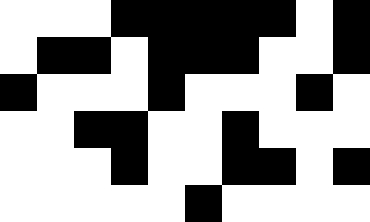[["white", "white", "white", "black", "black", "black", "black", "black", "white", "black"], ["white", "black", "black", "white", "black", "black", "black", "white", "white", "black"], ["black", "white", "white", "white", "black", "white", "white", "white", "black", "white"], ["white", "white", "black", "black", "white", "white", "black", "white", "white", "white"], ["white", "white", "white", "black", "white", "white", "black", "black", "white", "black"], ["white", "white", "white", "white", "white", "black", "white", "white", "white", "white"]]